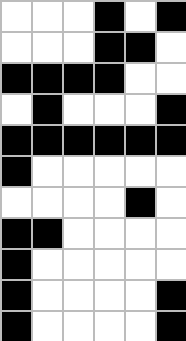[["white", "white", "white", "black", "white", "black"], ["white", "white", "white", "black", "black", "white"], ["black", "black", "black", "black", "white", "white"], ["white", "black", "white", "white", "white", "black"], ["black", "black", "black", "black", "black", "black"], ["black", "white", "white", "white", "white", "white"], ["white", "white", "white", "white", "black", "white"], ["black", "black", "white", "white", "white", "white"], ["black", "white", "white", "white", "white", "white"], ["black", "white", "white", "white", "white", "black"], ["black", "white", "white", "white", "white", "black"]]